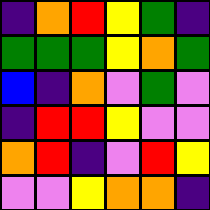[["indigo", "orange", "red", "yellow", "green", "indigo"], ["green", "green", "green", "yellow", "orange", "green"], ["blue", "indigo", "orange", "violet", "green", "violet"], ["indigo", "red", "red", "yellow", "violet", "violet"], ["orange", "red", "indigo", "violet", "red", "yellow"], ["violet", "violet", "yellow", "orange", "orange", "indigo"]]